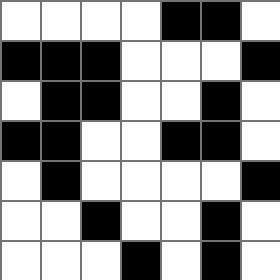[["white", "white", "white", "white", "black", "black", "white"], ["black", "black", "black", "white", "white", "white", "black"], ["white", "black", "black", "white", "white", "black", "white"], ["black", "black", "white", "white", "black", "black", "white"], ["white", "black", "white", "white", "white", "white", "black"], ["white", "white", "black", "white", "white", "black", "white"], ["white", "white", "white", "black", "white", "black", "white"]]